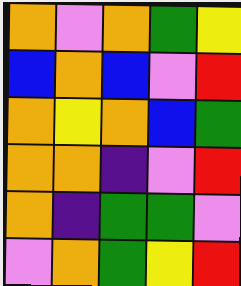[["orange", "violet", "orange", "green", "yellow"], ["blue", "orange", "blue", "violet", "red"], ["orange", "yellow", "orange", "blue", "green"], ["orange", "orange", "indigo", "violet", "red"], ["orange", "indigo", "green", "green", "violet"], ["violet", "orange", "green", "yellow", "red"]]